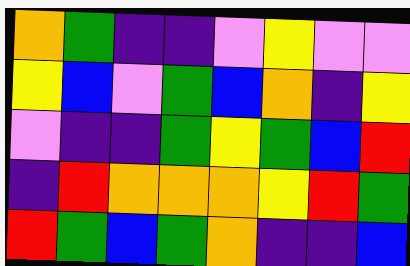[["orange", "green", "indigo", "indigo", "violet", "yellow", "violet", "violet"], ["yellow", "blue", "violet", "green", "blue", "orange", "indigo", "yellow"], ["violet", "indigo", "indigo", "green", "yellow", "green", "blue", "red"], ["indigo", "red", "orange", "orange", "orange", "yellow", "red", "green"], ["red", "green", "blue", "green", "orange", "indigo", "indigo", "blue"]]